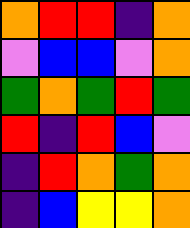[["orange", "red", "red", "indigo", "orange"], ["violet", "blue", "blue", "violet", "orange"], ["green", "orange", "green", "red", "green"], ["red", "indigo", "red", "blue", "violet"], ["indigo", "red", "orange", "green", "orange"], ["indigo", "blue", "yellow", "yellow", "orange"]]